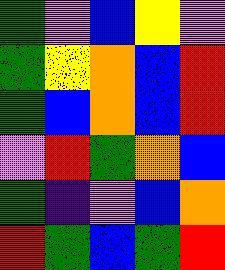[["green", "violet", "blue", "yellow", "violet"], ["green", "yellow", "orange", "blue", "red"], ["green", "blue", "orange", "blue", "red"], ["violet", "red", "green", "orange", "blue"], ["green", "indigo", "violet", "blue", "orange"], ["red", "green", "blue", "green", "red"]]